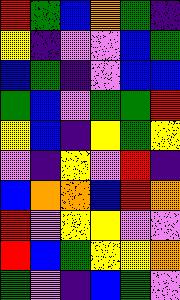[["red", "green", "blue", "orange", "green", "indigo"], ["yellow", "indigo", "violet", "violet", "blue", "green"], ["blue", "green", "indigo", "violet", "blue", "blue"], ["green", "blue", "violet", "green", "green", "red"], ["yellow", "blue", "indigo", "yellow", "green", "yellow"], ["violet", "indigo", "yellow", "violet", "red", "indigo"], ["blue", "orange", "orange", "blue", "red", "orange"], ["red", "violet", "yellow", "yellow", "violet", "violet"], ["red", "blue", "green", "yellow", "yellow", "orange"], ["green", "violet", "indigo", "blue", "green", "violet"]]